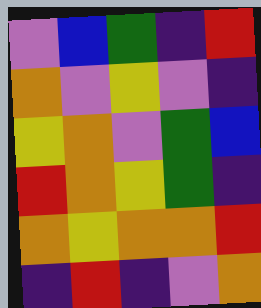[["violet", "blue", "green", "indigo", "red"], ["orange", "violet", "yellow", "violet", "indigo"], ["yellow", "orange", "violet", "green", "blue"], ["red", "orange", "yellow", "green", "indigo"], ["orange", "yellow", "orange", "orange", "red"], ["indigo", "red", "indigo", "violet", "orange"]]